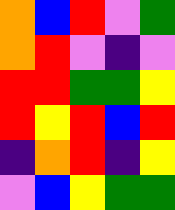[["orange", "blue", "red", "violet", "green"], ["orange", "red", "violet", "indigo", "violet"], ["red", "red", "green", "green", "yellow"], ["red", "yellow", "red", "blue", "red"], ["indigo", "orange", "red", "indigo", "yellow"], ["violet", "blue", "yellow", "green", "green"]]